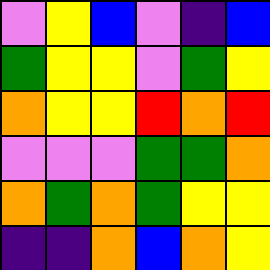[["violet", "yellow", "blue", "violet", "indigo", "blue"], ["green", "yellow", "yellow", "violet", "green", "yellow"], ["orange", "yellow", "yellow", "red", "orange", "red"], ["violet", "violet", "violet", "green", "green", "orange"], ["orange", "green", "orange", "green", "yellow", "yellow"], ["indigo", "indigo", "orange", "blue", "orange", "yellow"]]